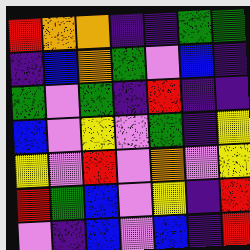[["red", "orange", "orange", "indigo", "indigo", "green", "green"], ["indigo", "blue", "orange", "green", "violet", "blue", "indigo"], ["green", "violet", "green", "indigo", "red", "indigo", "indigo"], ["blue", "violet", "yellow", "violet", "green", "indigo", "yellow"], ["yellow", "violet", "red", "violet", "orange", "violet", "yellow"], ["red", "green", "blue", "violet", "yellow", "indigo", "red"], ["violet", "indigo", "blue", "violet", "blue", "indigo", "red"]]